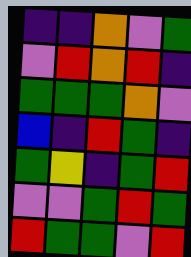[["indigo", "indigo", "orange", "violet", "green"], ["violet", "red", "orange", "red", "indigo"], ["green", "green", "green", "orange", "violet"], ["blue", "indigo", "red", "green", "indigo"], ["green", "yellow", "indigo", "green", "red"], ["violet", "violet", "green", "red", "green"], ["red", "green", "green", "violet", "red"]]